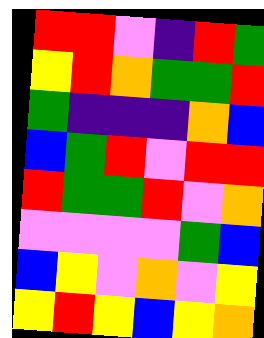[["red", "red", "violet", "indigo", "red", "green"], ["yellow", "red", "orange", "green", "green", "red"], ["green", "indigo", "indigo", "indigo", "orange", "blue"], ["blue", "green", "red", "violet", "red", "red"], ["red", "green", "green", "red", "violet", "orange"], ["violet", "violet", "violet", "violet", "green", "blue"], ["blue", "yellow", "violet", "orange", "violet", "yellow"], ["yellow", "red", "yellow", "blue", "yellow", "orange"]]